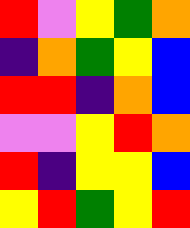[["red", "violet", "yellow", "green", "orange"], ["indigo", "orange", "green", "yellow", "blue"], ["red", "red", "indigo", "orange", "blue"], ["violet", "violet", "yellow", "red", "orange"], ["red", "indigo", "yellow", "yellow", "blue"], ["yellow", "red", "green", "yellow", "red"]]